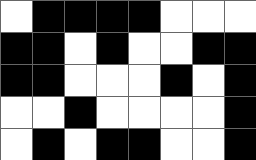[["white", "black", "black", "black", "black", "white", "white", "white"], ["black", "black", "white", "black", "white", "white", "black", "black"], ["black", "black", "white", "white", "white", "black", "white", "black"], ["white", "white", "black", "white", "white", "white", "white", "black"], ["white", "black", "white", "black", "black", "white", "white", "black"]]